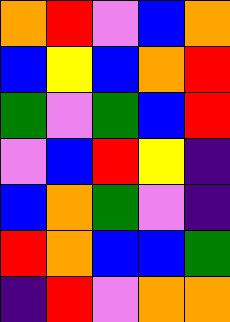[["orange", "red", "violet", "blue", "orange"], ["blue", "yellow", "blue", "orange", "red"], ["green", "violet", "green", "blue", "red"], ["violet", "blue", "red", "yellow", "indigo"], ["blue", "orange", "green", "violet", "indigo"], ["red", "orange", "blue", "blue", "green"], ["indigo", "red", "violet", "orange", "orange"]]